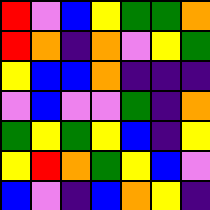[["red", "violet", "blue", "yellow", "green", "green", "orange"], ["red", "orange", "indigo", "orange", "violet", "yellow", "green"], ["yellow", "blue", "blue", "orange", "indigo", "indigo", "indigo"], ["violet", "blue", "violet", "violet", "green", "indigo", "orange"], ["green", "yellow", "green", "yellow", "blue", "indigo", "yellow"], ["yellow", "red", "orange", "green", "yellow", "blue", "violet"], ["blue", "violet", "indigo", "blue", "orange", "yellow", "indigo"]]